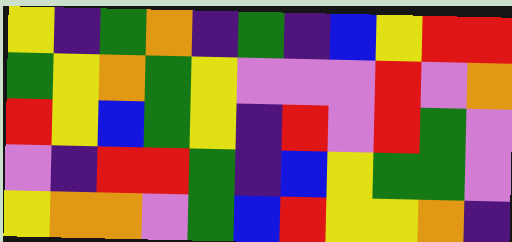[["yellow", "indigo", "green", "orange", "indigo", "green", "indigo", "blue", "yellow", "red", "red"], ["green", "yellow", "orange", "green", "yellow", "violet", "violet", "violet", "red", "violet", "orange"], ["red", "yellow", "blue", "green", "yellow", "indigo", "red", "violet", "red", "green", "violet"], ["violet", "indigo", "red", "red", "green", "indigo", "blue", "yellow", "green", "green", "violet"], ["yellow", "orange", "orange", "violet", "green", "blue", "red", "yellow", "yellow", "orange", "indigo"]]